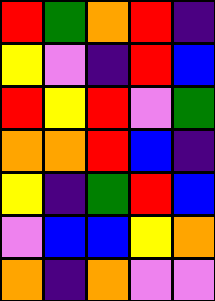[["red", "green", "orange", "red", "indigo"], ["yellow", "violet", "indigo", "red", "blue"], ["red", "yellow", "red", "violet", "green"], ["orange", "orange", "red", "blue", "indigo"], ["yellow", "indigo", "green", "red", "blue"], ["violet", "blue", "blue", "yellow", "orange"], ["orange", "indigo", "orange", "violet", "violet"]]